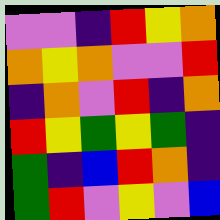[["violet", "violet", "indigo", "red", "yellow", "orange"], ["orange", "yellow", "orange", "violet", "violet", "red"], ["indigo", "orange", "violet", "red", "indigo", "orange"], ["red", "yellow", "green", "yellow", "green", "indigo"], ["green", "indigo", "blue", "red", "orange", "indigo"], ["green", "red", "violet", "yellow", "violet", "blue"]]